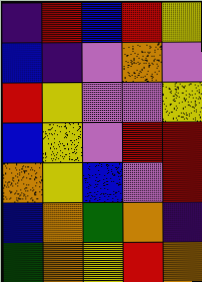[["indigo", "red", "blue", "red", "yellow"], ["blue", "indigo", "violet", "orange", "violet"], ["red", "yellow", "violet", "violet", "yellow"], ["blue", "yellow", "violet", "red", "red"], ["orange", "yellow", "blue", "violet", "red"], ["blue", "orange", "green", "orange", "indigo"], ["green", "orange", "yellow", "red", "orange"]]